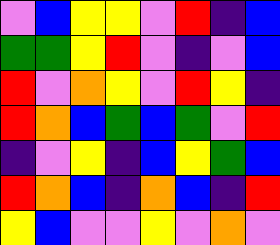[["violet", "blue", "yellow", "yellow", "violet", "red", "indigo", "blue"], ["green", "green", "yellow", "red", "violet", "indigo", "violet", "blue"], ["red", "violet", "orange", "yellow", "violet", "red", "yellow", "indigo"], ["red", "orange", "blue", "green", "blue", "green", "violet", "red"], ["indigo", "violet", "yellow", "indigo", "blue", "yellow", "green", "blue"], ["red", "orange", "blue", "indigo", "orange", "blue", "indigo", "red"], ["yellow", "blue", "violet", "violet", "yellow", "violet", "orange", "violet"]]